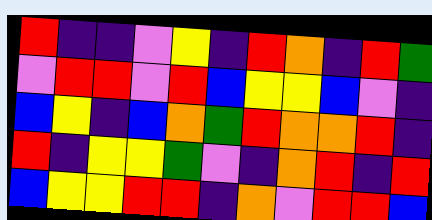[["red", "indigo", "indigo", "violet", "yellow", "indigo", "red", "orange", "indigo", "red", "green"], ["violet", "red", "red", "violet", "red", "blue", "yellow", "yellow", "blue", "violet", "indigo"], ["blue", "yellow", "indigo", "blue", "orange", "green", "red", "orange", "orange", "red", "indigo"], ["red", "indigo", "yellow", "yellow", "green", "violet", "indigo", "orange", "red", "indigo", "red"], ["blue", "yellow", "yellow", "red", "red", "indigo", "orange", "violet", "red", "red", "blue"]]